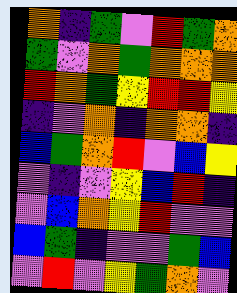[["orange", "indigo", "green", "violet", "red", "green", "orange"], ["green", "violet", "orange", "green", "orange", "orange", "orange"], ["red", "orange", "green", "yellow", "red", "red", "yellow"], ["indigo", "violet", "orange", "indigo", "orange", "orange", "indigo"], ["blue", "green", "orange", "red", "violet", "blue", "yellow"], ["violet", "indigo", "violet", "yellow", "blue", "red", "indigo"], ["violet", "blue", "orange", "yellow", "red", "violet", "violet"], ["blue", "green", "indigo", "violet", "violet", "green", "blue"], ["violet", "red", "violet", "yellow", "green", "orange", "violet"]]